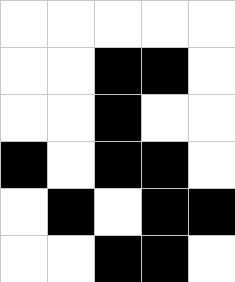[["white", "white", "white", "white", "white"], ["white", "white", "black", "black", "white"], ["white", "white", "black", "white", "white"], ["black", "white", "black", "black", "white"], ["white", "black", "white", "black", "black"], ["white", "white", "black", "black", "white"]]